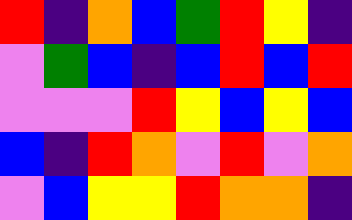[["red", "indigo", "orange", "blue", "green", "red", "yellow", "indigo"], ["violet", "green", "blue", "indigo", "blue", "red", "blue", "red"], ["violet", "violet", "violet", "red", "yellow", "blue", "yellow", "blue"], ["blue", "indigo", "red", "orange", "violet", "red", "violet", "orange"], ["violet", "blue", "yellow", "yellow", "red", "orange", "orange", "indigo"]]